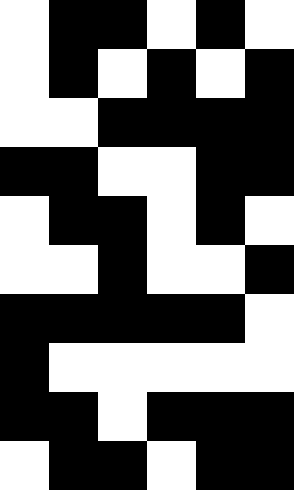[["white", "black", "black", "white", "black", "white"], ["white", "black", "white", "black", "white", "black"], ["white", "white", "black", "black", "black", "black"], ["black", "black", "white", "white", "black", "black"], ["white", "black", "black", "white", "black", "white"], ["white", "white", "black", "white", "white", "black"], ["black", "black", "black", "black", "black", "white"], ["black", "white", "white", "white", "white", "white"], ["black", "black", "white", "black", "black", "black"], ["white", "black", "black", "white", "black", "black"]]